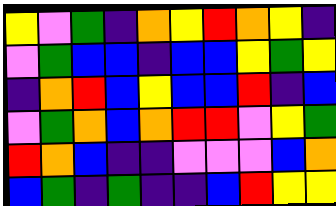[["yellow", "violet", "green", "indigo", "orange", "yellow", "red", "orange", "yellow", "indigo"], ["violet", "green", "blue", "blue", "indigo", "blue", "blue", "yellow", "green", "yellow"], ["indigo", "orange", "red", "blue", "yellow", "blue", "blue", "red", "indigo", "blue"], ["violet", "green", "orange", "blue", "orange", "red", "red", "violet", "yellow", "green"], ["red", "orange", "blue", "indigo", "indigo", "violet", "violet", "violet", "blue", "orange"], ["blue", "green", "indigo", "green", "indigo", "indigo", "blue", "red", "yellow", "yellow"]]